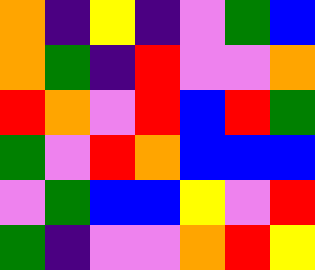[["orange", "indigo", "yellow", "indigo", "violet", "green", "blue"], ["orange", "green", "indigo", "red", "violet", "violet", "orange"], ["red", "orange", "violet", "red", "blue", "red", "green"], ["green", "violet", "red", "orange", "blue", "blue", "blue"], ["violet", "green", "blue", "blue", "yellow", "violet", "red"], ["green", "indigo", "violet", "violet", "orange", "red", "yellow"]]